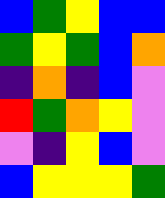[["blue", "green", "yellow", "blue", "blue"], ["green", "yellow", "green", "blue", "orange"], ["indigo", "orange", "indigo", "blue", "violet"], ["red", "green", "orange", "yellow", "violet"], ["violet", "indigo", "yellow", "blue", "violet"], ["blue", "yellow", "yellow", "yellow", "green"]]